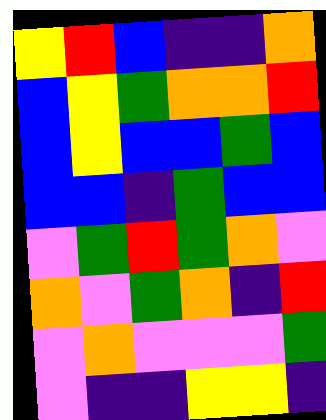[["yellow", "red", "blue", "indigo", "indigo", "orange"], ["blue", "yellow", "green", "orange", "orange", "red"], ["blue", "yellow", "blue", "blue", "green", "blue"], ["blue", "blue", "indigo", "green", "blue", "blue"], ["violet", "green", "red", "green", "orange", "violet"], ["orange", "violet", "green", "orange", "indigo", "red"], ["violet", "orange", "violet", "violet", "violet", "green"], ["violet", "indigo", "indigo", "yellow", "yellow", "indigo"]]